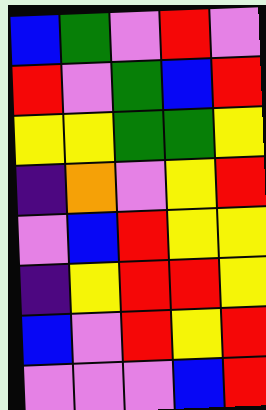[["blue", "green", "violet", "red", "violet"], ["red", "violet", "green", "blue", "red"], ["yellow", "yellow", "green", "green", "yellow"], ["indigo", "orange", "violet", "yellow", "red"], ["violet", "blue", "red", "yellow", "yellow"], ["indigo", "yellow", "red", "red", "yellow"], ["blue", "violet", "red", "yellow", "red"], ["violet", "violet", "violet", "blue", "red"]]